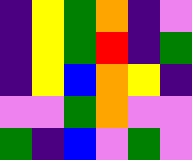[["indigo", "yellow", "green", "orange", "indigo", "violet"], ["indigo", "yellow", "green", "red", "indigo", "green"], ["indigo", "yellow", "blue", "orange", "yellow", "indigo"], ["violet", "violet", "green", "orange", "violet", "violet"], ["green", "indigo", "blue", "violet", "green", "violet"]]